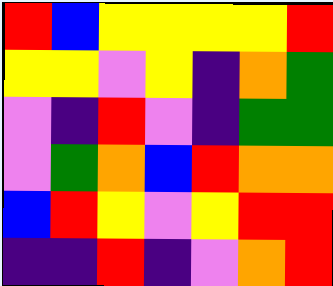[["red", "blue", "yellow", "yellow", "yellow", "yellow", "red"], ["yellow", "yellow", "violet", "yellow", "indigo", "orange", "green"], ["violet", "indigo", "red", "violet", "indigo", "green", "green"], ["violet", "green", "orange", "blue", "red", "orange", "orange"], ["blue", "red", "yellow", "violet", "yellow", "red", "red"], ["indigo", "indigo", "red", "indigo", "violet", "orange", "red"]]